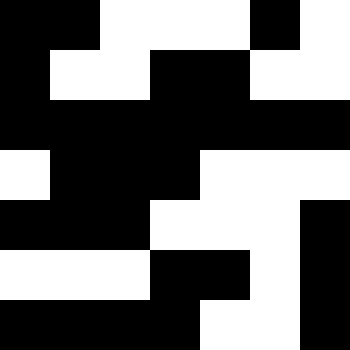[["black", "black", "white", "white", "white", "black", "white"], ["black", "white", "white", "black", "black", "white", "white"], ["black", "black", "black", "black", "black", "black", "black"], ["white", "black", "black", "black", "white", "white", "white"], ["black", "black", "black", "white", "white", "white", "black"], ["white", "white", "white", "black", "black", "white", "black"], ["black", "black", "black", "black", "white", "white", "black"]]